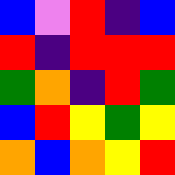[["blue", "violet", "red", "indigo", "blue"], ["red", "indigo", "red", "red", "red"], ["green", "orange", "indigo", "red", "green"], ["blue", "red", "yellow", "green", "yellow"], ["orange", "blue", "orange", "yellow", "red"]]